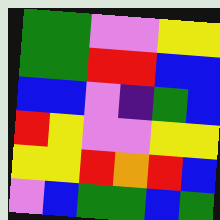[["green", "green", "violet", "violet", "yellow", "yellow"], ["green", "green", "red", "red", "blue", "blue"], ["blue", "blue", "violet", "indigo", "green", "blue"], ["red", "yellow", "violet", "violet", "yellow", "yellow"], ["yellow", "yellow", "red", "orange", "red", "blue"], ["violet", "blue", "green", "green", "blue", "green"]]